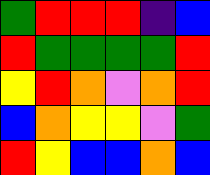[["green", "red", "red", "red", "indigo", "blue"], ["red", "green", "green", "green", "green", "red"], ["yellow", "red", "orange", "violet", "orange", "red"], ["blue", "orange", "yellow", "yellow", "violet", "green"], ["red", "yellow", "blue", "blue", "orange", "blue"]]